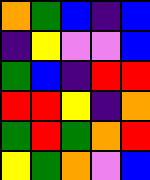[["orange", "green", "blue", "indigo", "blue"], ["indigo", "yellow", "violet", "violet", "blue"], ["green", "blue", "indigo", "red", "red"], ["red", "red", "yellow", "indigo", "orange"], ["green", "red", "green", "orange", "red"], ["yellow", "green", "orange", "violet", "blue"]]